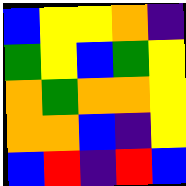[["blue", "yellow", "yellow", "orange", "indigo"], ["green", "yellow", "blue", "green", "yellow"], ["orange", "green", "orange", "orange", "yellow"], ["orange", "orange", "blue", "indigo", "yellow"], ["blue", "red", "indigo", "red", "blue"]]